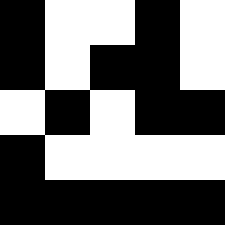[["black", "white", "white", "black", "white"], ["black", "white", "black", "black", "white"], ["white", "black", "white", "black", "black"], ["black", "white", "white", "white", "white"], ["black", "black", "black", "black", "black"]]